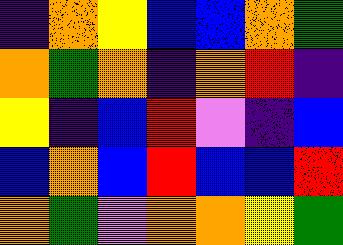[["indigo", "orange", "yellow", "blue", "blue", "orange", "green"], ["orange", "green", "orange", "indigo", "orange", "red", "indigo"], ["yellow", "indigo", "blue", "red", "violet", "indigo", "blue"], ["blue", "orange", "blue", "red", "blue", "blue", "red"], ["orange", "green", "violet", "orange", "orange", "yellow", "green"]]